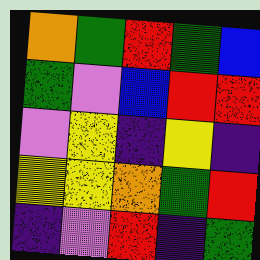[["orange", "green", "red", "green", "blue"], ["green", "violet", "blue", "red", "red"], ["violet", "yellow", "indigo", "yellow", "indigo"], ["yellow", "yellow", "orange", "green", "red"], ["indigo", "violet", "red", "indigo", "green"]]